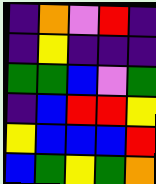[["indigo", "orange", "violet", "red", "indigo"], ["indigo", "yellow", "indigo", "indigo", "indigo"], ["green", "green", "blue", "violet", "green"], ["indigo", "blue", "red", "red", "yellow"], ["yellow", "blue", "blue", "blue", "red"], ["blue", "green", "yellow", "green", "orange"]]